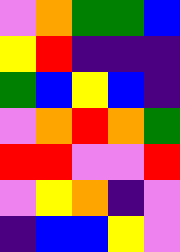[["violet", "orange", "green", "green", "blue"], ["yellow", "red", "indigo", "indigo", "indigo"], ["green", "blue", "yellow", "blue", "indigo"], ["violet", "orange", "red", "orange", "green"], ["red", "red", "violet", "violet", "red"], ["violet", "yellow", "orange", "indigo", "violet"], ["indigo", "blue", "blue", "yellow", "violet"]]